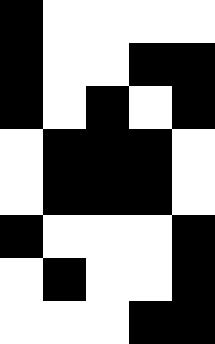[["black", "white", "white", "white", "white"], ["black", "white", "white", "black", "black"], ["black", "white", "black", "white", "black"], ["white", "black", "black", "black", "white"], ["white", "black", "black", "black", "white"], ["black", "white", "white", "white", "black"], ["white", "black", "white", "white", "black"], ["white", "white", "white", "black", "black"]]